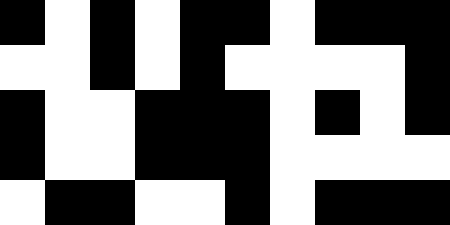[["black", "white", "black", "white", "black", "black", "white", "black", "black", "black"], ["white", "white", "black", "white", "black", "white", "white", "white", "white", "black"], ["black", "white", "white", "black", "black", "black", "white", "black", "white", "black"], ["black", "white", "white", "black", "black", "black", "white", "white", "white", "white"], ["white", "black", "black", "white", "white", "black", "white", "black", "black", "black"]]